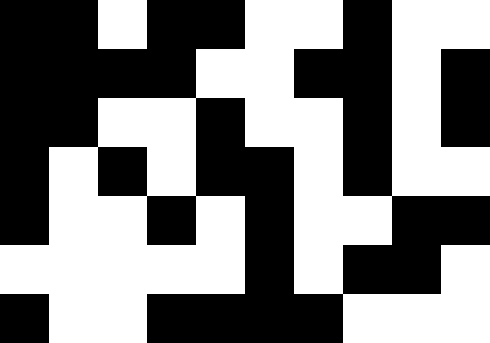[["black", "black", "white", "black", "black", "white", "white", "black", "white", "white"], ["black", "black", "black", "black", "white", "white", "black", "black", "white", "black"], ["black", "black", "white", "white", "black", "white", "white", "black", "white", "black"], ["black", "white", "black", "white", "black", "black", "white", "black", "white", "white"], ["black", "white", "white", "black", "white", "black", "white", "white", "black", "black"], ["white", "white", "white", "white", "white", "black", "white", "black", "black", "white"], ["black", "white", "white", "black", "black", "black", "black", "white", "white", "white"]]